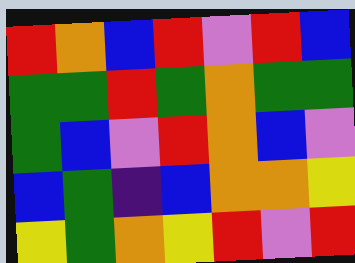[["red", "orange", "blue", "red", "violet", "red", "blue"], ["green", "green", "red", "green", "orange", "green", "green"], ["green", "blue", "violet", "red", "orange", "blue", "violet"], ["blue", "green", "indigo", "blue", "orange", "orange", "yellow"], ["yellow", "green", "orange", "yellow", "red", "violet", "red"]]